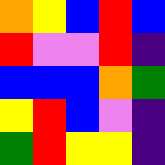[["orange", "yellow", "blue", "red", "blue"], ["red", "violet", "violet", "red", "indigo"], ["blue", "blue", "blue", "orange", "green"], ["yellow", "red", "blue", "violet", "indigo"], ["green", "red", "yellow", "yellow", "indigo"]]